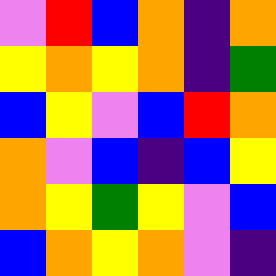[["violet", "red", "blue", "orange", "indigo", "orange"], ["yellow", "orange", "yellow", "orange", "indigo", "green"], ["blue", "yellow", "violet", "blue", "red", "orange"], ["orange", "violet", "blue", "indigo", "blue", "yellow"], ["orange", "yellow", "green", "yellow", "violet", "blue"], ["blue", "orange", "yellow", "orange", "violet", "indigo"]]